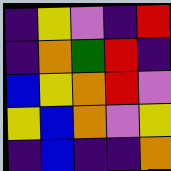[["indigo", "yellow", "violet", "indigo", "red"], ["indigo", "orange", "green", "red", "indigo"], ["blue", "yellow", "orange", "red", "violet"], ["yellow", "blue", "orange", "violet", "yellow"], ["indigo", "blue", "indigo", "indigo", "orange"]]